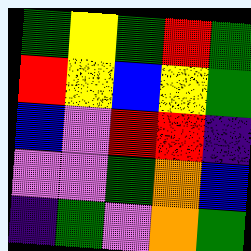[["green", "yellow", "green", "red", "green"], ["red", "yellow", "blue", "yellow", "green"], ["blue", "violet", "red", "red", "indigo"], ["violet", "violet", "green", "orange", "blue"], ["indigo", "green", "violet", "orange", "green"]]